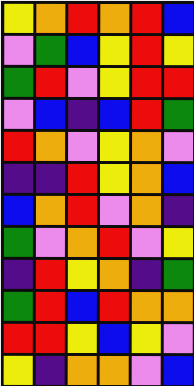[["yellow", "orange", "red", "orange", "red", "blue"], ["violet", "green", "blue", "yellow", "red", "yellow"], ["green", "red", "violet", "yellow", "red", "red"], ["violet", "blue", "indigo", "blue", "red", "green"], ["red", "orange", "violet", "yellow", "orange", "violet"], ["indigo", "indigo", "red", "yellow", "orange", "blue"], ["blue", "orange", "red", "violet", "orange", "indigo"], ["green", "violet", "orange", "red", "violet", "yellow"], ["indigo", "red", "yellow", "orange", "indigo", "green"], ["green", "red", "blue", "red", "orange", "orange"], ["red", "red", "yellow", "blue", "yellow", "violet"], ["yellow", "indigo", "orange", "orange", "violet", "blue"]]